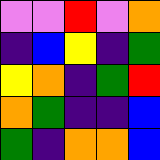[["violet", "violet", "red", "violet", "orange"], ["indigo", "blue", "yellow", "indigo", "green"], ["yellow", "orange", "indigo", "green", "red"], ["orange", "green", "indigo", "indigo", "blue"], ["green", "indigo", "orange", "orange", "blue"]]